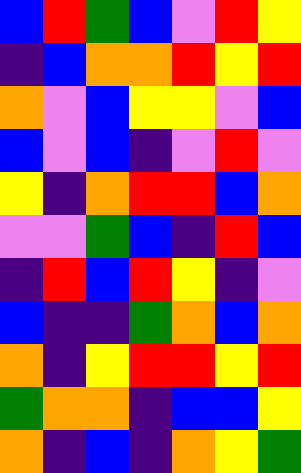[["blue", "red", "green", "blue", "violet", "red", "yellow"], ["indigo", "blue", "orange", "orange", "red", "yellow", "red"], ["orange", "violet", "blue", "yellow", "yellow", "violet", "blue"], ["blue", "violet", "blue", "indigo", "violet", "red", "violet"], ["yellow", "indigo", "orange", "red", "red", "blue", "orange"], ["violet", "violet", "green", "blue", "indigo", "red", "blue"], ["indigo", "red", "blue", "red", "yellow", "indigo", "violet"], ["blue", "indigo", "indigo", "green", "orange", "blue", "orange"], ["orange", "indigo", "yellow", "red", "red", "yellow", "red"], ["green", "orange", "orange", "indigo", "blue", "blue", "yellow"], ["orange", "indigo", "blue", "indigo", "orange", "yellow", "green"]]